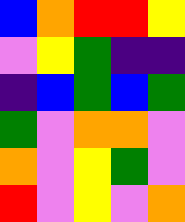[["blue", "orange", "red", "red", "yellow"], ["violet", "yellow", "green", "indigo", "indigo"], ["indigo", "blue", "green", "blue", "green"], ["green", "violet", "orange", "orange", "violet"], ["orange", "violet", "yellow", "green", "violet"], ["red", "violet", "yellow", "violet", "orange"]]